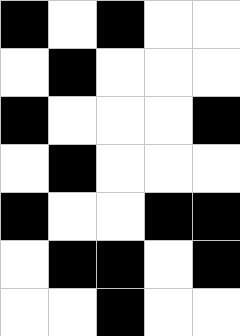[["black", "white", "black", "white", "white"], ["white", "black", "white", "white", "white"], ["black", "white", "white", "white", "black"], ["white", "black", "white", "white", "white"], ["black", "white", "white", "black", "black"], ["white", "black", "black", "white", "black"], ["white", "white", "black", "white", "white"]]